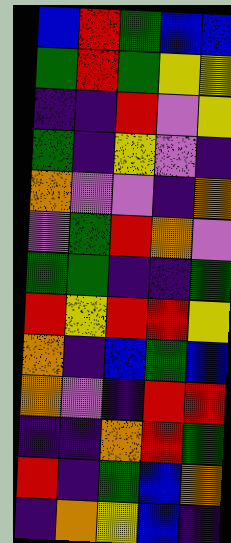[["blue", "red", "green", "blue", "blue"], ["green", "red", "green", "yellow", "yellow"], ["indigo", "indigo", "red", "violet", "yellow"], ["green", "indigo", "yellow", "violet", "indigo"], ["orange", "violet", "violet", "indigo", "orange"], ["violet", "green", "red", "orange", "violet"], ["green", "green", "indigo", "indigo", "green"], ["red", "yellow", "red", "red", "yellow"], ["orange", "indigo", "blue", "green", "blue"], ["orange", "violet", "indigo", "red", "red"], ["indigo", "indigo", "orange", "red", "green"], ["red", "indigo", "green", "blue", "orange"], ["indigo", "orange", "yellow", "blue", "indigo"]]